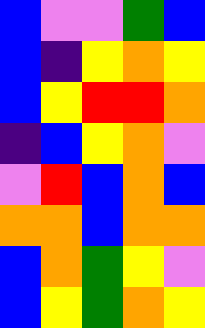[["blue", "violet", "violet", "green", "blue"], ["blue", "indigo", "yellow", "orange", "yellow"], ["blue", "yellow", "red", "red", "orange"], ["indigo", "blue", "yellow", "orange", "violet"], ["violet", "red", "blue", "orange", "blue"], ["orange", "orange", "blue", "orange", "orange"], ["blue", "orange", "green", "yellow", "violet"], ["blue", "yellow", "green", "orange", "yellow"]]